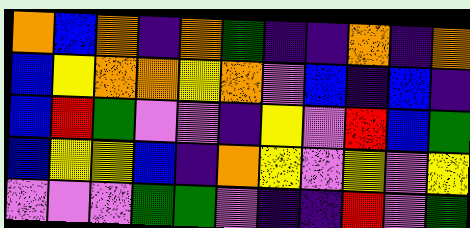[["orange", "blue", "orange", "indigo", "orange", "green", "indigo", "indigo", "orange", "indigo", "orange"], ["blue", "yellow", "orange", "orange", "yellow", "orange", "violet", "blue", "indigo", "blue", "indigo"], ["blue", "red", "green", "violet", "violet", "indigo", "yellow", "violet", "red", "blue", "green"], ["blue", "yellow", "yellow", "blue", "indigo", "orange", "yellow", "violet", "yellow", "violet", "yellow"], ["violet", "violet", "violet", "green", "green", "violet", "indigo", "indigo", "red", "violet", "green"]]